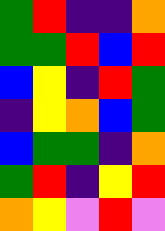[["green", "red", "indigo", "indigo", "orange"], ["green", "green", "red", "blue", "red"], ["blue", "yellow", "indigo", "red", "green"], ["indigo", "yellow", "orange", "blue", "green"], ["blue", "green", "green", "indigo", "orange"], ["green", "red", "indigo", "yellow", "red"], ["orange", "yellow", "violet", "red", "violet"]]